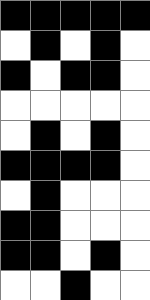[["black", "black", "black", "black", "black"], ["white", "black", "white", "black", "white"], ["black", "white", "black", "black", "white"], ["white", "white", "white", "white", "white"], ["white", "black", "white", "black", "white"], ["black", "black", "black", "black", "white"], ["white", "black", "white", "white", "white"], ["black", "black", "white", "white", "white"], ["black", "black", "white", "black", "white"], ["white", "white", "black", "white", "white"]]